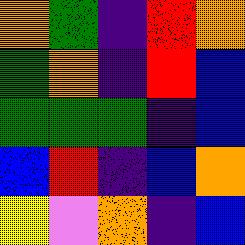[["orange", "green", "indigo", "red", "orange"], ["green", "orange", "indigo", "red", "blue"], ["green", "green", "green", "indigo", "blue"], ["blue", "red", "indigo", "blue", "orange"], ["yellow", "violet", "orange", "indigo", "blue"]]